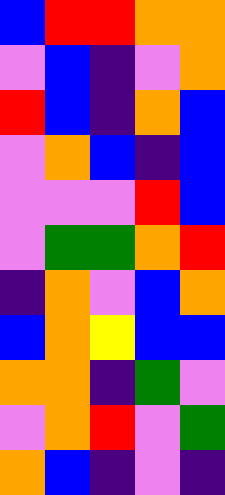[["blue", "red", "red", "orange", "orange"], ["violet", "blue", "indigo", "violet", "orange"], ["red", "blue", "indigo", "orange", "blue"], ["violet", "orange", "blue", "indigo", "blue"], ["violet", "violet", "violet", "red", "blue"], ["violet", "green", "green", "orange", "red"], ["indigo", "orange", "violet", "blue", "orange"], ["blue", "orange", "yellow", "blue", "blue"], ["orange", "orange", "indigo", "green", "violet"], ["violet", "orange", "red", "violet", "green"], ["orange", "blue", "indigo", "violet", "indigo"]]